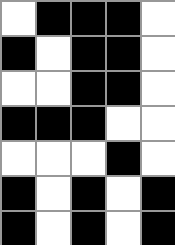[["white", "black", "black", "black", "white"], ["black", "white", "black", "black", "white"], ["white", "white", "black", "black", "white"], ["black", "black", "black", "white", "white"], ["white", "white", "white", "black", "white"], ["black", "white", "black", "white", "black"], ["black", "white", "black", "white", "black"]]